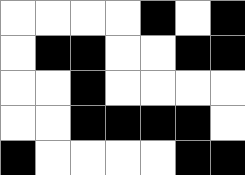[["white", "white", "white", "white", "black", "white", "black"], ["white", "black", "black", "white", "white", "black", "black"], ["white", "white", "black", "white", "white", "white", "white"], ["white", "white", "black", "black", "black", "black", "white"], ["black", "white", "white", "white", "white", "black", "black"]]